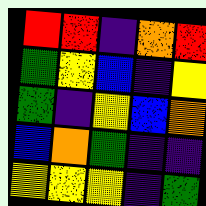[["red", "red", "indigo", "orange", "red"], ["green", "yellow", "blue", "indigo", "yellow"], ["green", "indigo", "yellow", "blue", "orange"], ["blue", "orange", "green", "indigo", "indigo"], ["yellow", "yellow", "yellow", "indigo", "green"]]